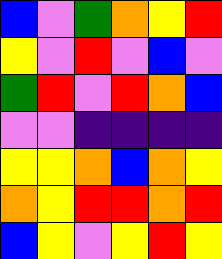[["blue", "violet", "green", "orange", "yellow", "red"], ["yellow", "violet", "red", "violet", "blue", "violet"], ["green", "red", "violet", "red", "orange", "blue"], ["violet", "violet", "indigo", "indigo", "indigo", "indigo"], ["yellow", "yellow", "orange", "blue", "orange", "yellow"], ["orange", "yellow", "red", "red", "orange", "red"], ["blue", "yellow", "violet", "yellow", "red", "yellow"]]